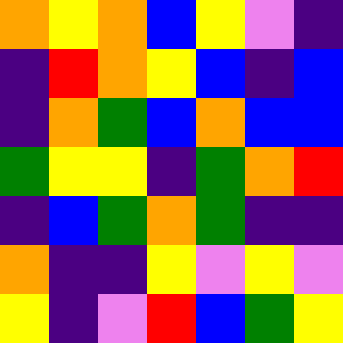[["orange", "yellow", "orange", "blue", "yellow", "violet", "indigo"], ["indigo", "red", "orange", "yellow", "blue", "indigo", "blue"], ["indigo", "orange", "green", "blue", "orange", "blue", "blue"], ["green", "yellow", "yellow", "indigo", "green", "orange", "red"], ["indigo", "blue", "green", "orange", "green", "indigo", "indigo"], ["orange", "indigo", "indigo", "yellow", "violet", "yellow", "violet"], ["yellow", "indigo", "violet", "red", "blue", "green", "yellow"]]